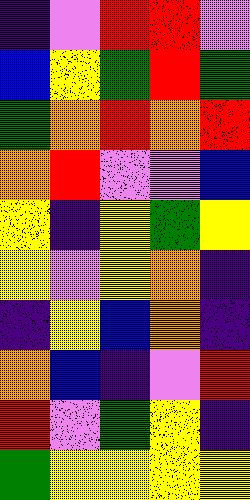[["indigo", "violet", "red", "red", "violet"], ["blue", "yellow", "green", "red", "green"], ["green", "orange", "red", "orange", "red"], ["orange", "red", "violet", "violet", "blue"], ["yellow", "indigo", "yellow", "green", "yellow"], ["yellow", "violet", "yellow", "orange", "indigo"], ["indigo", "yellow", "blue", "orange", "indigo"], ["orange", "blue", "indigo", "violet", "red"], ["red", "violet", "green", "yellow", "indigo"], ["green", "yellow", "yellow", "yellow", "yellow"]]